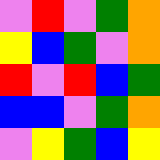[["violet", "red", "violet", "green", "orange"], ["yellow", "blue", "green", "violet", "orange"], ["red", "violet", "red", "blue", "green"], ["blue", "blue", "violet", "green", "orange"], ["violet", "yellow", "green", "blue", "yellow"]]